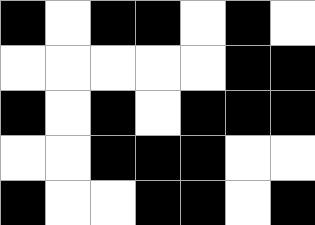[["black", "white", "black", "black", "white", "black", "white"], ["white", "white", "white", "white", "white", "black", "black"], ["black", "white", "black", "white", "black", "black", "black"], ["white", "white", "black", "black", "black", "white", "white"], ["black", "white", "white", "black", "black", "white", "black"]]